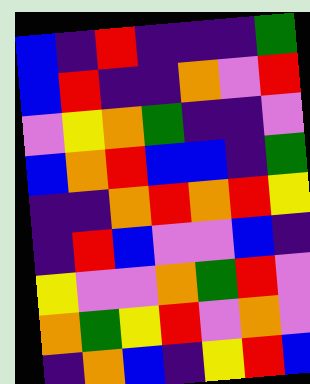[["blue", "indigo", "red", "indigo", "indigo", "indigo", "green"], ["blue", "red", "indigo", "indigo", "orange", "violet", "red"], ["violet", "yellow", "orange", "green", "indigo", "indigo", "violet"], ["blue", "orange", "red", "blue", "blue", "indigo", "green"], ["indigo", "indigo", "orange", "red", "orange", "red", "yellow"], ["indigo", "red", "blue", "violet", "violet", "blue", "indigo"], ["yellow", "violet", "violet", "orange", "green", "red", "violet"], ["orange", "green", "yellow", "red", "violet", "orange", "violet"], ["indigo", "orange", "blue", "indigo", "yellow", "red", "blue"]]